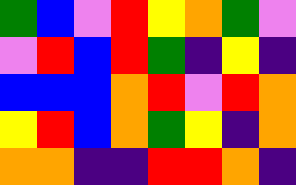[["green", "blue", "violet", "red", "yellow", "orange", "green", "violet"], ["violet", "red", "blue", "red", "green", "indigo", "yellow", "indigo"], ["blue", "blue", "blue", "orange", "red", "violet", "red", "orange"], ["yellow", "red", "blue", "orange", "green", "yellow", "indigo", "orange"], ["orange", "orange", "indigo", "indigo", "red", "red", "orange", "indigo"]]